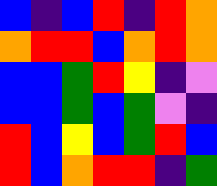[["blue", "indigo", "blue", "red", "indigo", "red", "orange"], ["orange", "red", "red", "blue", "orange", "red", "orange"], ["blue", "blue", "green", "red", "yellow", "indigo", "violet"], ["blue", "blue", "green", "blue", "green", "violet", "indigo"], ["red", "blue", "yellow", "blue", "green", "red", "blue"], ["red", "blue", "orange", "red", "red", "indigo", "green"]]